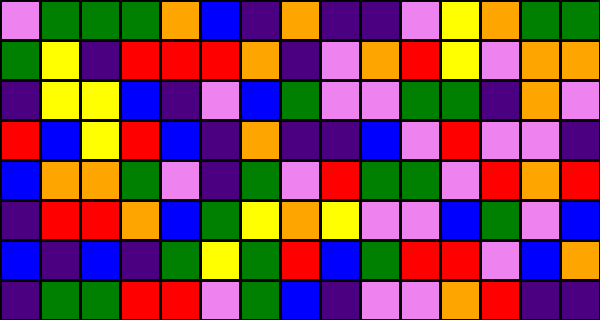[["violet", "green", "green", "green", "orange", "blue", "indigo", "orange", "indigo", "indigo", "violet", "yellow", "orange", "green", "green"], ["green", "yellow", "indigo", "red", "red", "red", "orange", "indigo", "violet", "orange", "red", "yellow", "violet", "orange", "orange"], ["indigo", "yellow", "yellow", "blue", "indigo", "violet", "blue", "green", "violet", "violet", "green", "green", "indigo", "orange", "violet"], ["red", "blue", "yellow", "red", "blue", "indigo", "orange", "indigo", "indigo", "blue", "violet", "red", "violet", "violet", "indigo"], ["blue", "orange", "orange", "green", "violet", "indigo", "green", "violet", "red", "green", "green", "violet", "red", "orange", "red"], ["indigo", "red", "red", "orange", "blue", "green", "yellow", "orange", "yellow", "violet", "violet", "blue", "green", "violet", "blue"], ["blue", "indigo", "blue", "indigo", "green", "yellow", "green", "red", "blue", "green", "red", "red", "violet", "blue", "orange"], ["indigo", "green", "green", "red", "red", "violet", "green", "blue", "indigo", "violet", "violet", "orange", "red", "indigo", "indigo"]]